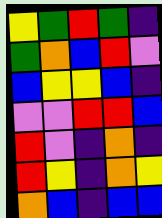[["yellow", "green", "red", "green", "indigo"], ["green", "orange", "blue", "red", "violet"], ["blue", "yellow", "yellow", "blue", "indigo"], ["violet", "violet", "red", "red", "blue"], ["red", "violet", "indigo", "orange", "indigo"], ["red", "yellow", "indigo", "orange", "yellow"], ["orange", "blue", "indigo", "blue", "blue"]]